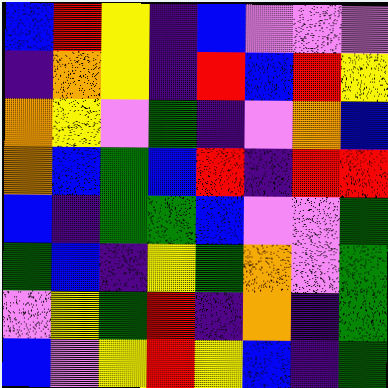[["blue", "red", "yellow", "indigo", "blue", "violet", "violet", "violet"], ["indigo", "orange", "yellow", "indigo", "red", "blue", "red", "yellow"], ["orange", "yellow", "violet", "green", "indigo", "violet", "orange", "blue"], ["orange", "blue", "green", "blue", "red", "indigo", "red", "red"], ["blue", "indigo", "green", "green", "blue", "violet", "violet", "green"], ["green", "blue", "indigo", "yellow", "green", "orange", "violet", "green"], ["violet", "yellow", "green", "red", "indigo", "orange", "indigo", "green"], ["blue", "violet", "yellow", "red", "yellow", "blue", "indigo", "green"]]